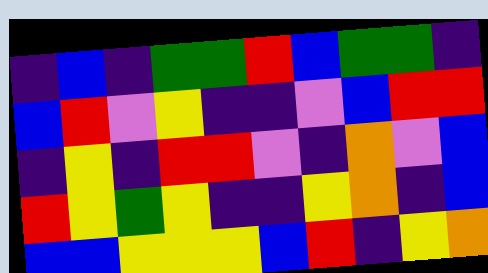[["indigo", "blue", "indigo", "green", "green", "red", "blue", "green", "green", "indigo"], ["blue", "red", "violet", "yellow", "indigo", "indigo", "violet", "blue", "red", "red"], ["indigo", "yellow", "indigo", "red", "red", "violet", "indigo", "orange", "violet", "blue"], ["red", "yellow", "green", "yellow", "indigo", "indigo", "yellow", "orange", "indigo", "blue"], ["blue", "blue", "yellow", "yellow", "yellow", "blue", "red", "indigo", "yellow", "orange"]]